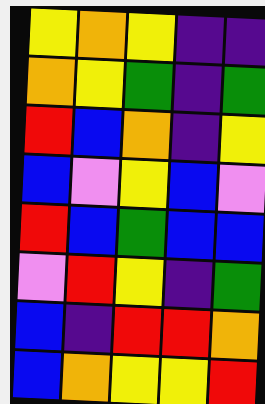[["yellow", "orange", "yellow", "indigo", "indigo"], ["orange", "yellow", "green", "indigo", "green"], ["red", "blue", "orange", "indigo", "yellow"], ["blue", "violet", "yellow", "blue", "violet"], ["red", "blue", "green", "blue", "blue"], ["violet", "red", "yellow", "indigo", "green"], ["blue", "indigo", "red", "red", "orange"], ["blue", "orange", "yellow", "yellow", "red"]]